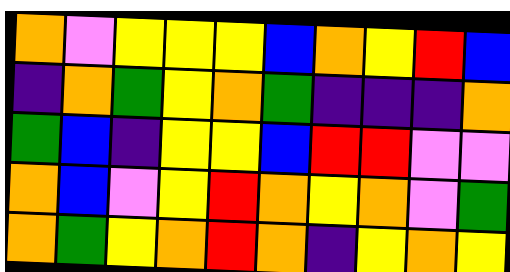[["orange", "violet", "yellow", "yellow", "yellow", "blue", "orange", "yellow", "red", "blue"], ["indigo", "orange", "green", "yellow", "orange", "green", "indigo", "indigo", "indigo", "orange"], ["green", "blue", "indigo", "yellow", "yellow", "blue", "red", "red", "violet", "violet"], ["orange", "blue", "violet", "yellow", "red", "orange", "yellow", "orange", "violet", "green"], ["orange", "green", "yellow", "orange", "red", "orange", "indigo", "yellow", "orange", "yellow"]]